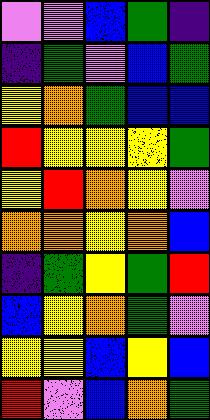[["violet", "violet", "blue", "green", "indigo"], ["indigo", "green", "violet", "blue", "green"], ["yellow", "orange", "green", "blue", "blue"], ["red", "yellow", "yellow", "yellow", "green"], ["yellow", "red", "orange", "yellow", "violet"], ["orange", "orange", "yellow", "orange", "blue"], ["indigo", "green", "yellow", "green", "red"], ["blue", "yellow", "orange", "green", "violet"], ["yellow", "yellow", "blue", "yellow", "blue"], ["red", "violet", "blue", "orange", "green"]]